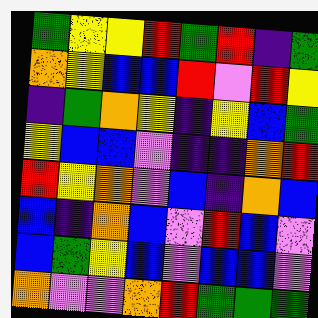[["green", "yellow", "yellow", "red", "green", "red", "indigo", "green"], ["orange", "yellow", "blue", "blue", "red", "violet", "red", "yellow"], ["indigo", "green", "orange", "yellow", "indigo", "yellow", "blue", "green"], ["yellow", "blue", "blue", "violet", "indigo", "indigo", "orange", "red"], ["red", "yellow", "orange", "violet", "blue", "indigo", "orange", "blue"], ["blue", "indigo", "orange", "blue", "violet", "red", "blue", "violet"], ["blue", "green", "yellow", "blue", "violet", "blue", "blue", "violet"], ["orange", "violet", "violet", "orange", "red", "green", "green", "green"]]